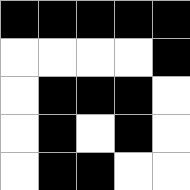[["black", "black", "black", "black", "black"], ["white", "white", "white", "white", "black"], ["white", "black", "black", "black", "white"], ["white", "black", "white", "black", "white"], ["white", "black", "black", "white", "white"]]